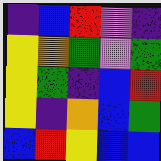[["indigo", "blue", "red", "violet", "indigo"], ["yellow", "orange", "green", "violet", "green"], ["yellow", "green", "indigo", "blue", "red"], ["yellow", "indigo", "orange", "blue", "green"], ["blue", "red", "yellow", "blue", "blue"]]